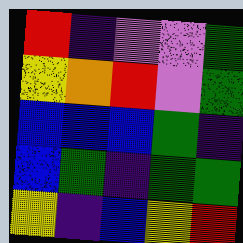[["red", "indigo", "violet", "violet", "green"], ["yellow", "orange", "red", "violet", "green"], ["blue", "blue", "blue", "green", "indigo"], ["blue", "green", "indigo", "green", "green"], ["yellow", "indigo", "blue", "yellow", "red"]]